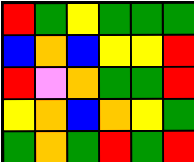[["red", "green", "yellow", "green", "green", "green"], ["blue", "orange", "blue", "yellow", "yellow", "red"], ["red", "violet", "orange", "green", "green", "red"], ["yellow", "orange", "blue", "orange", "yellow", "green"], ["green", "orange", "green", "red", "green", "red"]]